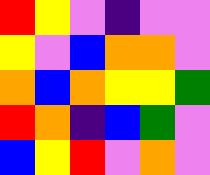[["red", "yellow", "violet", "indigo", "violet", "violet"], ["yellow", "violet", "blue", "orange", "orange", "violet"], ["orange", "blue", "orange", "yellow", "yellow", "green"], ["red", "orange", "indigo", "blue", "green", "violet"], ["blue", "yellow", "red", "violet", "orange", "violet"]]